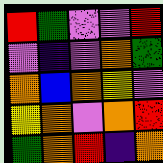[["red", "green", "violet", "violet", "red"], ["violet", "indigo", "violet", "orange", "green"], ["orange", "blue", "orange", "yellow", "violet"], ["yellow", "orange", "violet", "orange", "red"], ["green", "orange", "red", "indigo", "orange"]]